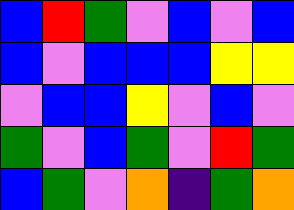[["blue", "red", "green", "violet", "blue", "violet", "blue"], ["blue", "violet", "blue", "blue", "blue", "yellow", "yellow"], ["violet", "blue", "blue", "yellow", "violet", "blue", "violet"], ["green", "violet", "blue", "green", "violet", "red", "green"], ["blue", "green", "violet", "orange", "indigo", "green", "orange"]]